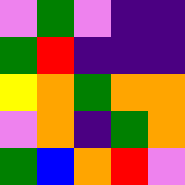[["violet", "green", "violet", "indigo", "indigo"], ["green", "red", "indigo", "indigo", "indigo"], ["yellow", "orange", "green", "orange", "orange"], ["violet", "orange", "indigo", "green", "orange"], ["green", "blue", "orange", "red", "violet"]]